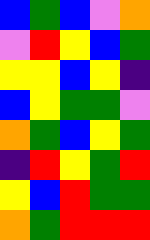[["blue", "green", "blue", "violet", "orange"], ["violet", "red", "yellow", "blue", "green"], ["yellow", "yellow", "blue", "yellow", "indigo"], ["blue", "yellow", "green", "green", "violet"], ["orange", "green", "blue", "yellow", "green"], ["indigo", "red", "yellow", "green", "red"], ["yellow", "blue", "red", "green", "green"], ["orange", "green", "red", "red", "red"]]